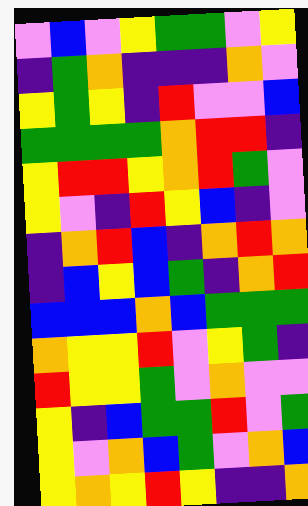[["violet", "blue", "violet", "yellow", "green", "green", "violet", "yellow"], ["indigo", "green", "orange", "indigo", "indigo", "indigo", "orange", "violet"], ["yellow", "green", "yellow", "indigo", "red", "violet", "violet", "blue"], ["green", "green", "green", "green", "orange", "red", "red", "indigo"], ["yellow", "red", "red", "yellow", "orange", "red", "green", "violet"], ["yellow", "violet", "indigo", "red", "yellow", "blue", "indigo", "violet"], ["indigo", "orange", "red", "blue", "indigo", "orange", "red", "orange"], ["indigo", "blue", "yellow", "blue", "green", "indigo", "orange", "red"], ["blue", "blue", "blue", "orange", "blue", "green", "green", "green"], ["orange", "yellow", "yellow", "red", "violet", "yellow", "green", "indigo"], ["red", "yellow", "yellow", "green", "violet", "orange", "violet", "violet"], ["yellow", "indigo", "blue", "green", "green", "red", "violet", "green"], ["yellow", "violet", "orange", "blue", "green", "violet", "orange", "blue"], ["yellow", "orange", "yellow", "red", "yellow", "indigo", "indigo", "orange"]]